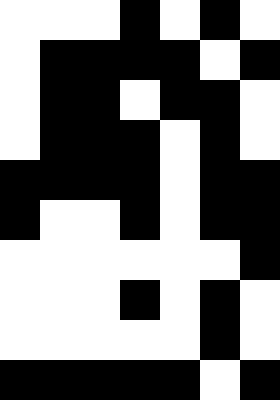[["white", "white", "white", "black", "white", "black", "white"], ["white", "black", "black", "black", "black", "white", "black"], ["white", "black", "black", "white", "black", "black", "white"], ["white", "black", "black", "black", "white", "black", "white"], ["black", "black", "black", "black", "white", "black", "black"], ["black", "white", "white", "black", "white", "black", "black"], ["white", "white", "white", "white", "white", "white", "black"], ["white", "white", "white", "black", "white", "black", "white"], ["white", "white", "white", "white", "white", "black", "white"], ["black", "black", "black", "black", "black", "white", "black"]]